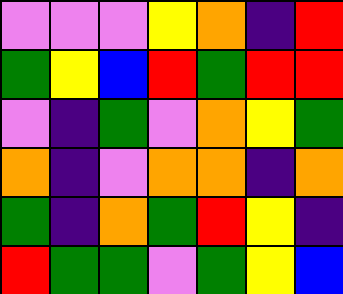[["violet", "violet", "violet", "yellow", "orange", "indigo", "red"], ["green", "yellow", "blue", "red", "green", "red", "red"], ["violet", "indigo", "green", "violet", "orange", "yellow", "green"], ["orange", "indigo", "violet", "orange", "orange", "indigo", "orange"], ["green", "indigo", "orange", "green", "red", "yellow", "indigo"], ["red", "green", "green", "violet", "green", "yellow", "blue"]]